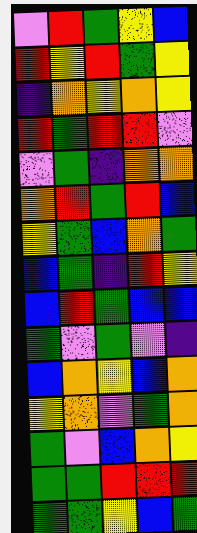[["violet", "red", "green", "yellow", "blue"], ["red", "yellow", "red", "green", "yellow"], ["indigo", "orange", "yellow", "orange", "yellow"], ["red", "green", "red", "red", "violet"], ["violet", "green", "indigo", "orange", "orange"], ["orange", "red", "green", "red", "blue"], ["yellow", "green", "blue", "orange", "green"], ["blue", "green", "indigo", "red", "yellow"], ["blue", "red", "green", "blue", "blue"], ["green", "violet", "green", "violet", "indigo"], ["blue", "orange", "yellow", "blue", "orange"], ["yellow", "orange", "violet", "green", "orange"], ["green", "violet", "blue", "orange", "yellow"], ["green", "green", "red", "red", "red"], ["green", "green", "yellow", "blue", "green"]]